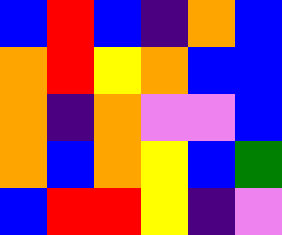[["blue", "red", "blue", "indigo", "orange", "blue"], ["orange", "red", "yellow", "orange", "blue", "blue"], ["orange", "indigo", "orange", "violet", "violet", "blue"], ["orange", "blue", "orange", "yellow", "blue", "green"], ["blue", "red", "red", "yellow", "indigo", "violet"]]